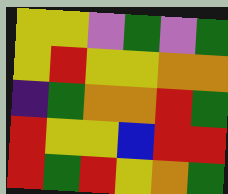[["yellow", "yellow", "violet", "green", "violet", "green"], ["yellow", "red", "yellow", "yellow", "orange", "orange"], ["indigo", "green", "orange", "orange", "red", "green"], ["red", "yellow", "yellow", "blue", "red", "red"], ["red", "green", "red", "yellow", "orange", "green"]]